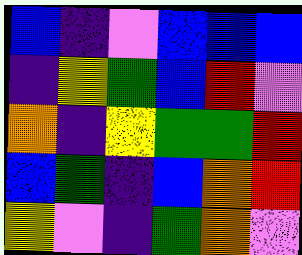[["blue", "indigo", "violet", "blue", "blue", "blue"], ["indigo", "yellow", "green", "blue", "red", "violet"], ["orange", "indigo", "yellow", "green", "green", "red"], ["blue", "green", "indigo", "blue", "orange", "red"], ["yellow", "violet", "indigo", "green", "orange", "violet"]]